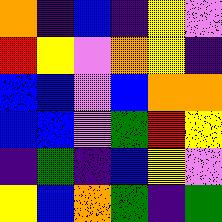[["orange", "indigo", "blue", "indigo", "yellow", "violet"], ["red", "yellow", "violet", "orange", "yellow", "indigo"], ["blue", "blue", "violet", "blue", "orange", "orange"], ["blue", "blue", "violet", "green", "red", "yellow"], ["indigo", "green", "indigo", "blue", "yellow", "violet"], ["yellow", "blue", "orange", "green", "indigo", "green"]]